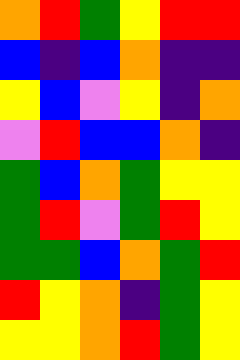[["orange", "red", "green", "yellow", "red", "red"], ["blue", "indigo", "blue", "orange", "indigo", "indigo"], ["yellow", "blue", "violet", "yellow", "indigo", "orange"], ["violet", "red", "blue", "blue", "orange", "indigo"], ["green", "blue", "orange", "green", "yellow", "yellow"], ["green", "red", "violet", "green", "red", "yellow"], ["green", "green", "blue", "orange", "green", "red"], ["red", "yellow", "orange", "indigo", "green", "yellow"], ["yellow", "yellow", "orange", "red", "green", "yellow"]]